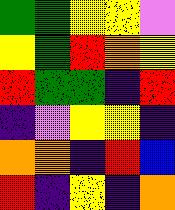[["green", "green", "yellow", "yellow", "violet"], ["yellow", "green", "red", "orange", "yellow"], ["red", "green", "green", "indigo", "red"], ["indigo", "violet", "yellow", "yellow", "indigo"], ["orange", "orange", "indigo", "red", "blue"], ["red", "indigo", "yellow", "indigo", "orange"]]